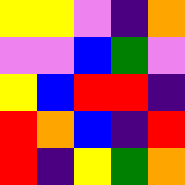[["yellow", "yellow", "violet", "indigo", "orange"], ["violet", "violet", "blue", "green", "violet"], ["yellow", "blue", "red", "red", "indigo"], ["red", "orange", "blue", "indigo", "red"], ["red", "indigo", "yellow", "green", "orange"]]